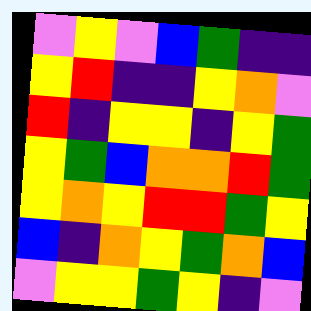[["violet", "yellow", "violet", "blue", "green", "indigo", "indigo"], ["yellow", "red", "indigo", "indigo", "yellow", "orange", "violet"], ["red", "indigo", "yellow", "yellow", "indigo", "yellow", "green"], ["yellow", "green", "blue", "orange", "orange", "red", "green"], ["yellow", "orange", "yellow", "red", "red", "green", "yellow"], ["blue", "indigo", "orange", "yellow", "green", "orange", "blue"], ["violet", "yellow", "yellow", "green", "yellow", "indigo", "violet"]]